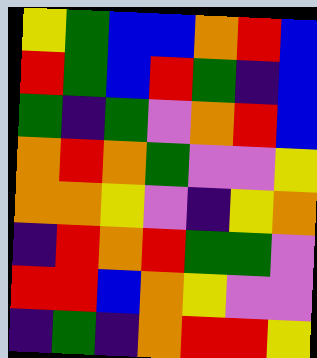[["yellow", "green", "blue", "blue", "orange", "red", "blue"], ["red", "green", "blue", "red", "green", "indigo", "blue"], ["green", "indigo", "green", "violet", "orange", "red", "blue"], ["orange", "red", "orange", "green", "violet", "violet", "yellow"], ["orange", "orange", "yellow", "violet", "indigo", "yellow", "orange"], ["indigo", "red", "orange", "red", "green", "green", "violet"], ["red", "red", "blue", "orange", "yellow", "violet", "violet"], ["indigo", "green", "indigo", "orange", "red", "red", "yellow"]]